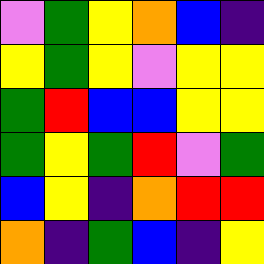[["violet", "green", "yellow", "orange", "blue", "indigo"], ["yellow", "green", "yellow", "violet", "yellow", "yellow"], ["green", "red", "blue", "blue", "yellow", "yellow"], ["green", "yellow", "green", "red", "violet", "green"], ["blue", "yellow", "indigo", "orange", "red", "red"], ["orange", "indigo", "green", "blue", "indigo", "yellow"]]